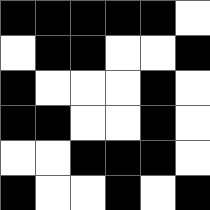[["black", "black", "black", "black", "black", "white"], ["white", "black", "black", "white", "white", "black"], ["black", "white", "white", "white", "black", "white"], ["black", "black", "white", "white", "black", "white"], ["white", "white", "black", "black", "black", "white"], ["black", "white", "white", "black", "white", "black"]]